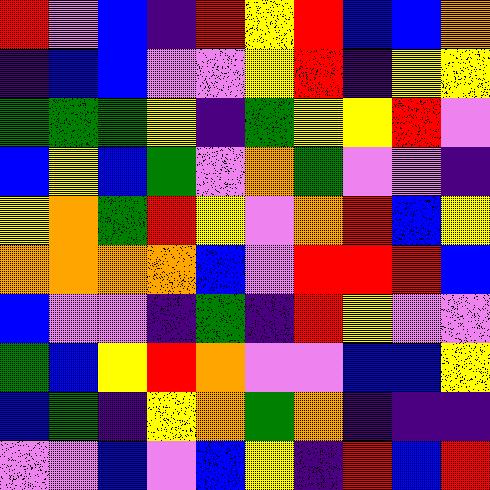[["red", "violet", "blue", "indigo", "red", "yellow", "red", "blue", "blue", "orange"], ["indigo", "blue", "blue", "violet", "violet", "yellow", "red", "indigo", "yellow", "yellow"], ["green", "green", "green", "yellow", "indigo", "green", "yellow", "yellow", "red", "violet"], ["blue", "yellow", "blue", "green", "violet", "orange", "green", "violet", "violet", "indigo"], ["yellow", "orange", "green", "red", "yellow", "violet", "orange", "red", "blue", "yellow"], ["orange", "orange", "orange", "orange", "blue", "violet", "red", "red", "red", "blue"], ["blue", "violet", "violet", "indigo", "green", "indigo", "red", "yellow", "violet", "violet"], ["green", "blue", "yellow", "red", "orange", "violet", "violet", "blue", "blue", "yellow"], ["blue", "green", "indigo", "yellow", "orange", "green", "orange", "indigo", "indigo", "indigo"], ["violet", "violet", "blue", "violet", "blue", "yellow", "indigo", "red", "blue", "red"]]